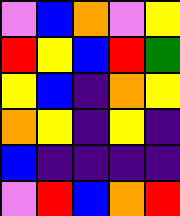[["violet", "blue", "orange", "violet", "yellow"], ["red", "yellow", "blue", "red", "green"], ["yellow", "blue", "indigo", "orange", "yellow"], ["orange", "yellow", "indigo", "yellow", "indigo"], ["blue", "indigo", "indigo", "indigo", "indigo"], ["violet", "red", "blue", "orange", "red"]]